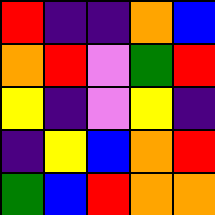[["red", "indigo", "indigo", "orange", "blue"], ["orange", "red", "violet", "green", "red"], ["yellow", "indigo", "violet", "yellow", "indigo"], ["indigo", "yellow", "blue", "orange", "red"], ["green", "blue", "red", "orange", "orange"]]